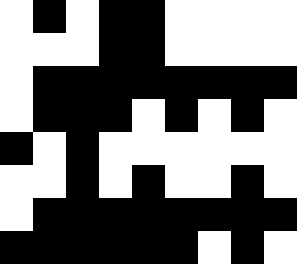[["white", "black", "white", "black", "black", "white", "white", "white", "white"], ["white", "white", "white", "black", "black", "white", "white", "white", "white"], ["white", "black", "black", "black", "black", "black", "black", "black", "black"], ["white", "black", "black", "black", "white", "black", "white", "black", "white"], ["black", "white", "black", "white", "white", "white", "white", "white", "white"], ["white", "white", "black", "white", "black", "white", "white", "black", "white"], ["white", "black", "black", "black", "black", "black", "black", "black", "black"], ["black", "black", "black", "black", "black", "black", "white", "black", "white"]]